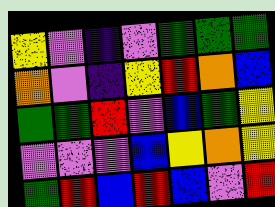[["yellow", "violet", "indigo", "violet", "green", "green", "green"], ["orange", "violet", "indigo", "yellow", "red", "orange", "blue"], ["green", "green", "red", "violet", "blue", "green", "yellow"], ["violet", "violet", "violet", "blue", "yellow", "orange", "yellow"], ["green", "red", "blue", "red", "blue", "violet", "red"]]